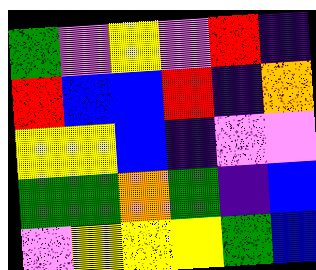[["green", "violet", "yellow", "violet", "red", "indigo"], ["red", "blue", "blue", "red", "indigo", "orange"], ["yellow", "yellow", "blue", "indigo", "violet", "violet"], ["green", "green", "orange", "green", "indigo", "blue"], ["violet", "yellow", "yellow", "yellow", "green", "blue"]]